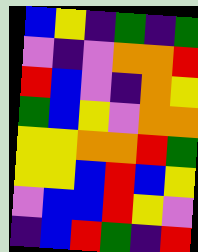[["blue", "yellow", "indigo", "green", "indigo", "green"], ["violet", "indigo", "violet", "orange", "orange", "red"], ["red", "blue", "violet", "indigo", "orange", "yellow"], ["green", "blue", "yellow", "violet", "orange", "orange"], ["yellow", "yellow", "orange", "orange", "red", "green"], ["yellow", "yellow", "blue", "red", "blue", "yellow"], ["violet", "blue", "blue", "red", "yellow", "violet"], ["indigo", "blue", "red", "green", "indigo", "red"]]